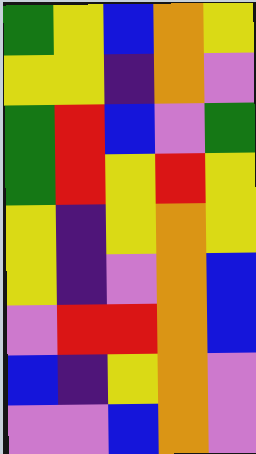[["green", "yellow", "blue", "orange", "yellow"], ["yellow", "yellow", "indigo", "orange", "violet"], ["green", "red", "blue", "violet", "green"], ["green", "red", "yellow", "red", "yellow"], ["yellow", "indigo", "yellow", "orange", "yellow"], ["yellow", "indigo", "violet", "orange", "blue"], ["violet", "red", "red", "orange", "blue"], ["blue", "indigo", "yellow", "orange", "violet"], ["violet", "violet", "blue", "orange", "violet"]]